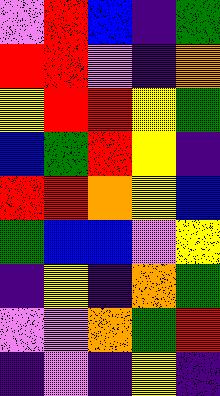[["violet", "red", "blue", "indigo", "green"], ["red", "red", "violet", "indigo", "orange"], ["yellow", "red", "red", "yellow", "green"], ["blue", "green", "red", "yellow", "indigo"], ["red", "red", "orange", "yellow", "blue"], ["green", "blue", "blue", "violet", "yellow"], ["indigo", "yellow", "indigo", "orange", "green"], ["violet", "violet", "orange", "green", "red"], ["indigo", "violet", "indigo", "yellow", "indigo"]]